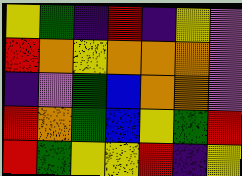[["yellow", "green", "indigo", "red", "indigo", "yellow", "violet"], ["red", "orange", "yellow", "orange", "orange", "orange", "violet"], ["indigo", "violet", "green", "blue", "orange", "orange", "violet"], ["red", "orange", "green", "blue", "yellow", "green", "red"], ["red", "green", "yellow", "yellow", "red", "indigo", "yellow"]]